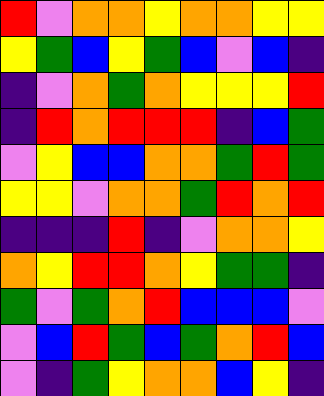[["red", "violet", "orange", "orange", "yellow", "orange", "orange", "yellow", "yellow"], ["yellow", "green", "blue", "yellow", "green", "blue", "violet", "blue", "indigo"], ["indigo", "violet", "orange", "green", "orange", "yellow", "yellow", "yellow", "red"], ["indigo", "red", "orange", "red", "red", "red", "indigo", "blue", "green"], ["violet", "yellow", "blue", "blue", "orange", "orange", "green", "red", "green"], ["yellow", "yellow", "violet", "orange", "orange", "green", "red", "orange", "red"], ["indigo", "indigo", "indigo", "red", "indigo", "violet", "orange", "orange", "yellow"], ["orange", "yellow", "red", "red", "orange", "yellow", "green", "green", "indigo"], ["green", "violet", "green", "orange", "red", "blue", "blue", "blue", "violet"], ["violet", "blue", "red", "green", "blue", "green", "orange", "red", "blue"], ["violet", "indigo", "green", "yellow", "orange", "orange", "blue", "yellow", "indigo"]]